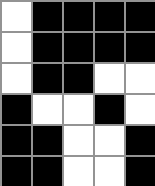[["white", "black", "black", "black", "black"], ["white", "black", "black", "black", "black"], ["white", "black", "black", "white", "white"], ["black", "white", "white", "black", "white"], ["black", "black", "white", "white", "black"], ["black", "black", "white", "white", "black"]]